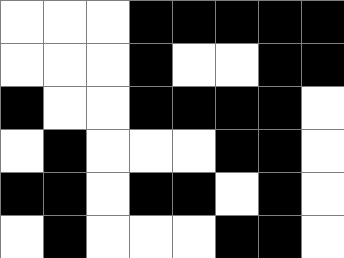[["white", "white", "white", "black", "black", "black", "black", "black"], ["white", "white", "white", "black", "white", "white", "black", "black"], ["black", "white", "white", "black", "black", "black", "black", "white"], ["white", "black", "white", "white", "white", "black", "black", "white"], ["black", "black", "white", "black", "black", "white", "black", "white"], ["white", "black", "white", "white", "white", "black", "black", "white"]]